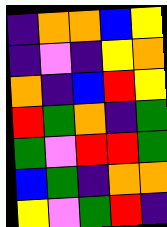[["indigo", "orange", "orange", "blue", "yellow"], ["indigo", "violet", "indigo", "yellow", "orange"], ["orange", "indigo", "blue", "red", "yellow"], ["red", "green", "orange", "indigo", "green"], ["green", "violet", "red", "red", "green"], ["blue", "green", "indigo", "orange", "orange"], ["yellow", "violet", "green", "red", "indigo"]]